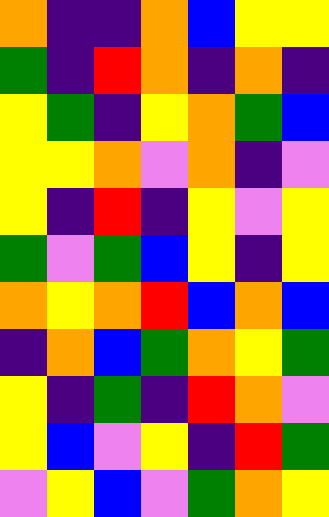[["orange", "indigo", "indigo", "orange", "blue", "yellow", "yellow"], ["green", "indigo", "red", "orange", "indigo", "orange", "indigo"], ["yellow", "green", "indigo", "yellow", "orange", "green", "blue"], ["yellow", "yellow", "orange", "violet", "orange", "indigo", "violet"], ["yellow", "indigo", "red", "indigo", "yellow", "violet", "yellow"], ["green", "violet", "green", "blue", "yellow", "indigo", "yellow"], ["orange", "yellow", "orange", "red", "blue", "orange", "blue"], ["indigo", "orange", "blue", "green", "orange", "yellow", "green"], ["yellow", "indigo", "green", "indigo", "red", "orange", "violet"], ["yellow", "blue", "violet", "yellow", "indigo", "red", "green"], ["violet", "yellow", "blue", "violet", "green", "orange", "yellow"]]